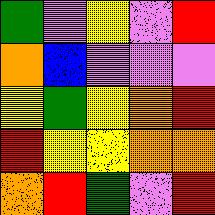[["green", "violet", "yellow", "violet", "red"], ["orange", "blue", "violet", "violet", "violet"], ["yellow", "green", "yellow", "orange", "red"], ["red", "yellow", "yellow", "orange", "orange"], ["orange", "red", "green", "violet", "red"]]